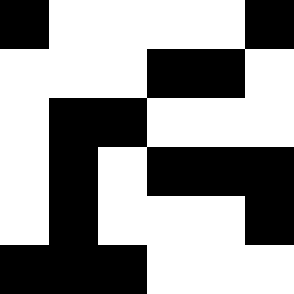[["black", "white", "white", "white", "white", "black"], ["white", "white", "white", "black", "black", "white"], ["white", "black", "black", "white", "white", "white"], ["white", "black", "white", "black", "black", "black"], ["white", "black", "white", "white", "white", "black"], ["black", "black", "black", "white", "white", "white"]]